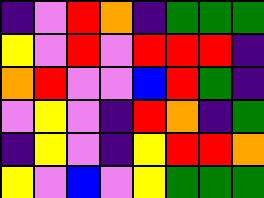[["indigo", "violet", "red", "orange", "indigo", "green", "green", "green"], ["yellow", "violet", "red", "violet", "red", "red", "red", "indigo"], ["orange", "red", "violet", "violet", "blue", "red", "green", "indigo"], ["violet", "yellow", "violet", "indigo", "red", "orange", "indigo", "green"], ["indigo", "yellow", "violet", "indigo", "yellow", "red", "red", "orange"], ["yellow", "violet", "blue", "violet", "yellow", "green", "green", "green"]]